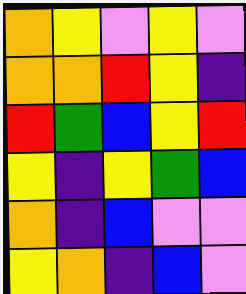[["orange", "yellow", "violet", "yellow", "violet"], ["orange", "orange", "red", "yellow", "indigo"], ["red", "green", "blue", "yellow", "red"], ["yellow", "indigo", "yellow", "green", "blue"], ["orange", "indigo", "blue", "violet", "violet"], ["yellow", "orange", "indigo", "blue", "violet"]]